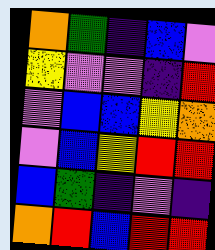[["orange", "green", "indigo", "blue", "violet"], ["yellow", "violet", "violet", "indigo", "red"], ["violet", "blue", "blue", "yellow", "orange"], ["violet", "blue", "yellow", "red", "red"], ["blue", "green", "indigo", "violet", "indigo"], ["orange", "red", "blue", "red", "red"]]